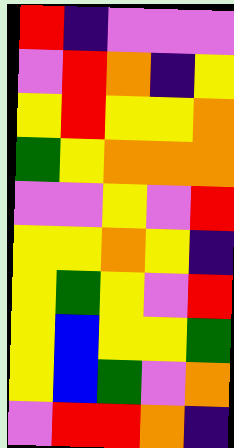[["red", "indigo", "violet", "violet", "violet"], ["violet", "red", "orange", "indigo", "yellow"], ["yellow", "red", "yellow", "yellow", "orange"], ["green", "yellow", "orange", "orange", "orange"], ["violet", "violet", "yellow", "violet", "red"], ["yellow", "yellow", "orange", "yellow", "indigo"], ["yellow", "green", "yellow", "violet", "red"], ["yellow", "blue", "yellow", "yellow", "green"], ["yellow", "blue", "green", "violet", "orange"], ["violet", "red", "red", "orange", "indigo"]]